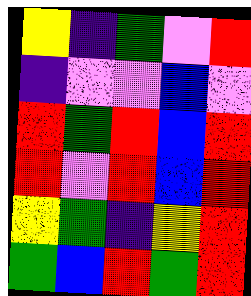[["yellow", "indigo", "green", "violet", "red"], ["indigo", "violet", "violet", "blue", "violet"], ["red", "green", "red", "blue", "red"], ["red", "violet", "red", "blue", "red"], ["yellow", "green", "indigo", "yellow", "red"], ["green", "blue", "red", "green", "red"]]